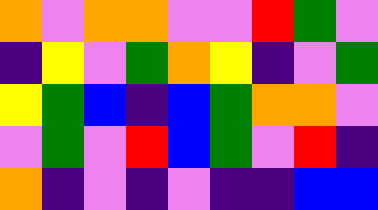[["orange", "violet", "orange", "orange", "violet", "violet", "red", "green", "violet"], ["indigo", "yellow", "violet", "green", "orange", "yellow", "indigo", "violet", "green"], ["yellow", "green", "blue", "indigo", "blue", "green", "orange", "orange", "violet"], ["violet", "green", "violet", "red", "blue", "green", "violet", "red", "indigo"], ["orange", "indigo", "violet", "indigo", "violet", "indigo", "indigo", "blue", "blue"]]